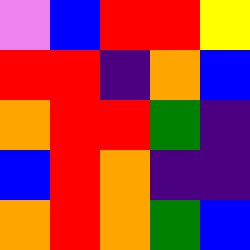[["violet", "blue", "red", "red", "yellow"], ["red", "red", "indigo", "orange", "blue"], ["orange", "red", "red", "green", "indigo"], ["blue", "red", "orange", "indigo", "indigo"], ["orange", "red", "orange", "green", "blue"]]